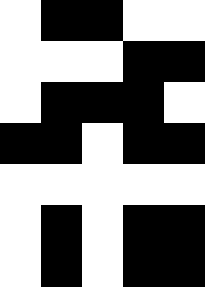[["white", "black", "black", "white", "white"], ["white", "white", "white", "black", "black"], ["white", "black", "black", "black", "white"], ["black", "black", "white", "black", "black"], ["white", "white", "white", "white", "white"], ["white", "black", "white", "black", "black"], ["white", "black", "white", "black", "black"]]